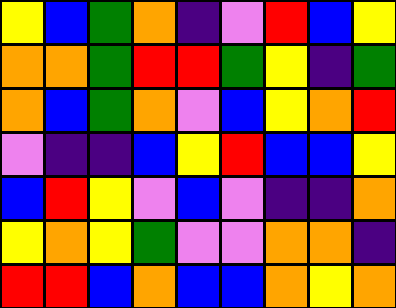[["yellow", "blue", "green", "orange", "indigo", "violet", "red", "blue", "yellow"], ["orange", "orange", "green", "red", "red", "green", "yellow", "indigo", "green"], ["orange", "blue", "green", "orange", "violet", "blue", "yellow", "orange", "red"], ["violet", "indigo", "indigo", "blue", "yellow", "red", "blue", "blue", "yellow"], ["blue", "red", "yellow", "violet", "blue", "violet", "indigo", "indigo", "orange"], ["yellow", "orange", "yellow", "green", "violet", "violet", "orange", "orange", "indigo"], ["red", "red", "blue", "orange", "blue", "blue", "orange", "yellow", "orange"]]